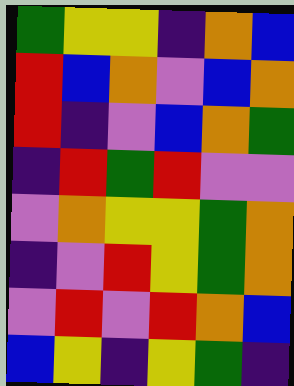[["green", "yellow", "yellow", "indigo", "orange", "blue"], ["red", "blue", "orange", "violet", "blue", "orange"], ["red", "indigo", "violet", "blue", "orange", "green"], ["indigo", "red", "green", "red", "violet", "violet"], ["violet", "orange", "yellow", "yellow", "green", "orange"], ["indigo", "violet", "red", "yellow", "green", "orange"], ["violet", "red", "violet", "red", "orange", "blue"], ["blue", "yellow", "indigo", "yellow", "green", "indigo"]]